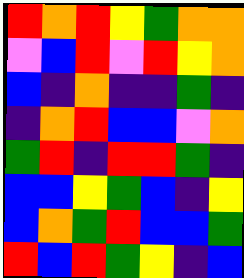[["red", "orange", "red", "yellow", "green", "orange", "orange"], ["violet", "blue", "red", "violet", "red", "yellow", "orange"], ["blue", "indigo", "orange", "indigo", "indigo", "green", "indigo"], ["indigo", "orange", "red", "blue", "blue", "violet", "orange"], ["green", "red", "indigo", "red", "red", "green", "indigo"], ["blue", "blue", "yellow", "green", "blue", "indigo", "yellow"], ["blue", "orange", "green", "red", "blue", "blue", "green"], ["red", "blue", "red", "green", "yellow", "indigo", "blue"]]